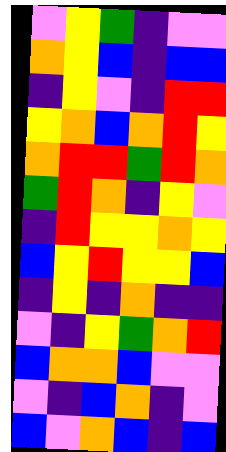[["violet", "yellow", "green", "indigo", "violet", "violet"], ["orange", "yellow", "blue", "indigo", "blue", "blue"], ["indigo", "yellow", "violet", "indigo", "red", "red"], ["yellow", "orange", "blue", "orange", "red", "yellow"], ["orange", "red", "red", "green", "red", "orange"], ["green", "red", "orange", "indigo", "yellow", "violet"], ["indigo", "red", "yellow", "yellow", "orange", "yellow"], ["blue", "yellow", "red", "yellow", "yellow", "blue"], ["indigo", "yellow", "indigo", "orange", "indigo", "indigo"], ["violet", "indigo", "yellow", "green", "orange", "red"], ["blue", "orange", "orange", "blue", "violet", "violet"], ["violet", "indigo", "blue", "orange", "indigo", "violet"], ["blue", "violet", "orange", "blue", "indigo", "blue"]]